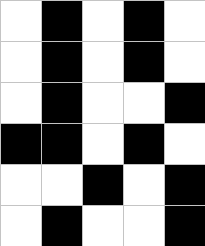[["white", "black", "white", "black", "white"], ["white", "black", "white", "black", "white"], ["white", "black", "white", "white", "black"], ["black", "black", "white", "black", "white"], ["white", "white", "black", "white", "black"], ["white", "black", "white", "white", "black"]]